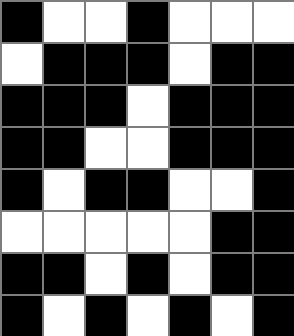[["black", "white", "white", "black", "white", "white", "white"], ["white", "black", "black", "black", "white", "black", "black"], ["black", "black", "black", "white", "black", "black", "black"], ["black", "black", "white", "white", "black", "black", "black"], ["black", "white", "black", "black", "white", "white", "black"], ["white", "white", "white", "white", "white", "black", "black"], ["black", "black", "white", "black", "white", "black", "black"], ["black", "white", "black", "white", "black", "white", "black"]]